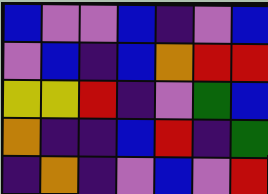[["blue", "violet", "violet", "blue", "indigo", "violet", "blue"], ["violet", "blue", "indigo", "blue", "orange", "red", "red"], ["yellow", "yellow", "red", "indigo", "violet", "green", "blue"], ["orange", "indigo", "indigo", "blue", "red", "indigo", "green"], ["indigo", "orange", "indigo", "violet", "blue", "violet", "red"]]